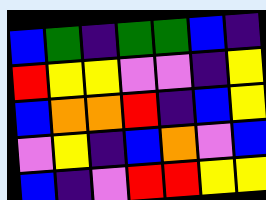[["blue", "green", "indigo", "green", "green", "blue", "indigo"], ["red", "yellow", "yellow", "violet", "violet", "indigo", "yellow"], ["blue", "orange", "orange", "red", "indigo", "blue", "yellow"], ["violet", "yellow", "indigo", "blue", "orange", "violet", "blue"], ["blue", "indigo", "violet", "red", "red", "yellow", "yellow"]]